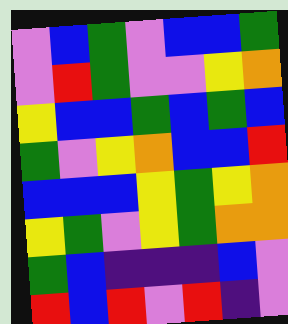[["violet", "blue", "green", "violet", "blue", "blue", "green"], ["violet", "red", "green", "violet", "violet", "yellow", "orange"], ["yellow", "blue", "blue", "green", "blue", "green", "blue"], ["green", "violet", "yellow", "orange", "blue", "blue", "red"], ["blue", "blue", "blue", "yellow", "green", "yellow", "orange"], ["yellow", "green", "violet", "yellow", "green", "orange", "orange"], ["green", "blue", "indigo", "indigo", "indigo", "blue", "violet"], ["red", "blue", "red", "violet", "red", "indigo", "violet"]]